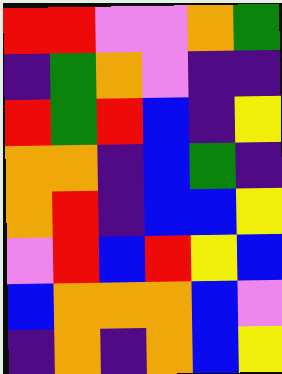[["red", "red", "violet", "violet", "orange", "green"], ["indigo", "green", "orange", "violet", "indigo", "indigo"], ["red", "green", "red", "blue", "indigo", "yellow"], ["orange", "orange", "indigo", "blue", "green", "indigo"], ["orange", "red", "indigo", "blue", "blue", "yellow"], ["violet", "red", "blue", "red", "yellow", "blue"], ["blue", "orange", "orange", "orange", "blue", "violet"], ["indigo", "orange", "indigo", "orange", "blue", "yellow"]]